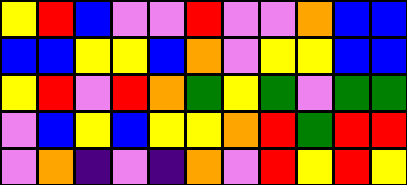[["yellow", "red", "blue", "violet", "violet", "red", "violet", "violet", "orange", "blue", "blue"], ["blue", "blue", "yellow", "yellow", "blue", "orange", "violet", "yellow", "yellow", "blue", "blue"], ["yellow", "red", "violet", "red", "orange", "green", "yellow", "green", "violet", "green", "green"], ["violet", "blue", "yellow", "blue", "yellow", "yellow", "orange", "red", "green", "red", "red"], ["violet", "orange", "indigo", "violet", "indigo", "orange", "violet", "red", "yellow", "red", "yellow"]]